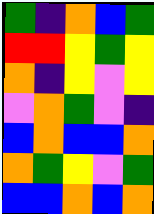[["green", "indigo", "orange", "blue", "green"], ["red", "red", "yellow", "green", "yellow"], ["orange", "indigo", "yellow", "violet", "yellow"], ["violet", "orange", "green", "violet", "indigo"], ["blue", "orange", "blue", "blue", "orange"], ["orange", "green", "yellow", "violet", "green"], ["blue", "blue", "orange", "blue", "orange"]]